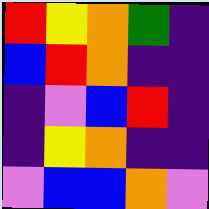[["red", "yellow", "orange", "green", "indigo"], ["blue", "red", "orange", "indigo", "indigo"], ["indigo", "violet", "blue", "red", "indigo"], ["indigo", "yellow", "orange", "indigo", "indigo"], ["violet", "blue", "blue", "orange", "violet"]]